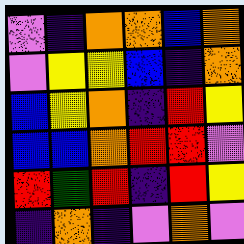[["violet", "indigo", "orange", "orange", "blue", "orange"], ["violet", "yellow", "yellow", "blue", "indigo", "orange"], ["blue", "yellow", "orange", "indigo", "red", "yellow"], ["blue", "blue", "orange", "red", "red", "violet"], ["red", "green", "red", "indigo", "red", "yellow"], ["indigo", "orange", "indigo", "violet", "orange", "violet"]]